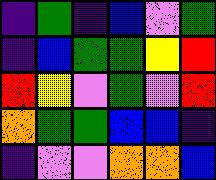[["indigo", "green", "indigo", "blue", "violet", "green"], ["indigo", "blue", "green", "green", "yellow", "red"], ["red", "yellow", "violet", "green", "violet", "red"], ["orange", "green", "green", "blue", "blue", "indigo"], ["indigo", "violet", "violet", "orange", "orange", "blue"]]